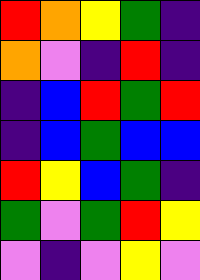[["red", "orange", "yellow", "green", "indigo"], ["orange", "violet", "indigo", "red", "indigo"], ["indigo", "blue", "red", "green", "red"], ["indigo", "blue", "green", "blue", "blue"], ["red", "yellow", "blue", "green", "indigo"], ["green", "violet", "green", "red", "yellow"], ["violet", "indigo", "violet", "yellow", "violet"]]